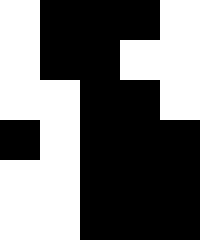[["white", "black", "black", "black", "white"], ["white", "black", "black", "white", "white"], ["white", "white", "black", "black", "white"], ["black", "white", "black", "black", "black"], ["white", "white", "black", "black", "black"], ["white", "white", "black", "black", "black"]]